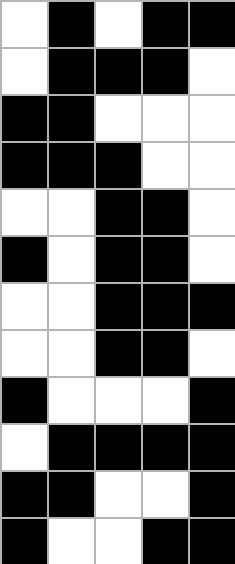[["white", "black", "white", "black", "black"], ["white", "black", "black", "black", "white"], ["black", "black", "white", "white", "white"], ["black", "black", "black", "white", "white"], ["white", "white", "black", "black", "white"], ["black", "white", "black", "black", "white"], ["white", "white", "black", "black", "black"], ["white", "white", "black", "black", "white"], ["black", "white", "white", "white", "black"], ["white", "black", "black", "black", "black"], ["black", "black", "white", "white", "black"], ["black", "white", "white", "black", "black"]]